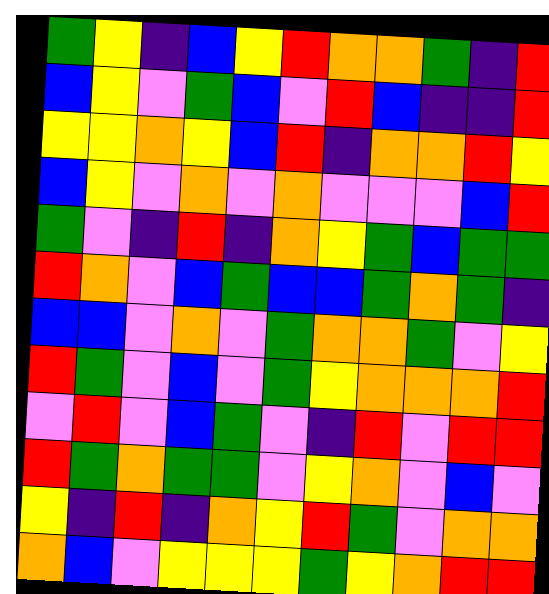[["green", "yellow", "indigo", "blue", "yellow", "red", "orange", "orange", "green", "indigo", "red"], ["blue", "yellow", "violet", "green", "blue", "violet", "red", "blue", "indigo", "indigo", "red"], ["yellow", "yellow", "orange", "yellow", "blue", "red", "indigo", "orange", "orange", "red", "yellow"], ["blue", "yellow", "violet", "orange", "violet", "orange", "violet", "violet", "violet", "blue", "red"], ["green", "violet", "indigo", "red", "indigo", "orange", "yellow", "green", "blue", "green", "green"], ["red", "orange", "violet", "blue", "green", "blue", "blue", "green", "orange", "green", "indigo"], ["blue", "blue", "violet", "orange", "violet", "green", "orange", "orange", "green", "violet", "yellow"], ["red", "green", "violet", "blue", "violet", "green", "yellow", "orange", "orange", "orange", "red"], ["violet", "red", "violet", "blue", "green", "violet", "indigo", "red", "violet", "red", "red"], ["red", "green", "orange", "green", "green", "violet", "yellow", "orange", "violet", "blue", "violet"], ["yellow", "indigo", "red", "indigo", "orange", "yellow", "red", "green", "violet", "orange", "orange"], ["orange", "blue", "violet", "yellow", "yellow", "yellow", "green", "yellow", "orange", "red", "red"]]